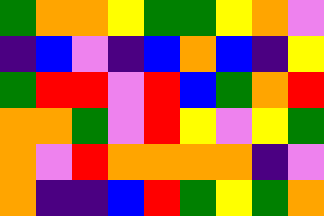[["green", "orange", "orange", "yellow", "green", "green", "yellow", "orange", "violet"], ["indigo", "blue", "violet", "indigo", "blue", "orange", "blue", "indigo", "yellow"], ["green", "red", "red", "violet", "red", "blue", "green", "orange", "red"], ["orange", "orange", "green", "violet", "red", "yellow", "violet", "yellow", "green"], ["orange", "violet", "red", "orange", "orange", "orange", "orange", "indigo", "violet"], ["orange", "indigo", "indigo", "blue", "red", "green", "yellow", "green", "orange"]]